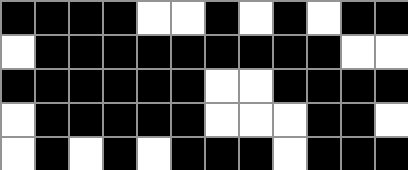[["black", "black", "black", "black", "white", "white", "black", "white", "black", "white", "black", "black"], ["white", "black", "black", "black", "black", "black", "black", "black", "black", "black", "white", "white"], ["black", "black", "black", "black", "black", "black", "white", "white", "black", "black", "black", "black"], ["white", "black", "black", "black", "black", "black", "white", "white", "white", "black", "black", "white"], ["white", "black", "white", "black", "white", "black", "black", "black", "white", "black", "black", "black"]]